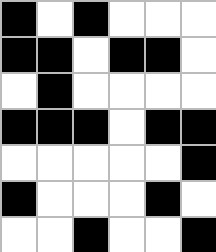[["black", "white", "black", "white", "white", "white"], ["black", "black", "white", "black", "black", "white"], ["white", "black", "white", "white", "white", "white"], ["black", "black", "black", "white", "black", "black"], ["white", "white", "white", "white", "white", "black"], ["black", "white", "white", "white", "black", "white"], ["white", "white", "black", "white", "white", "black"]]